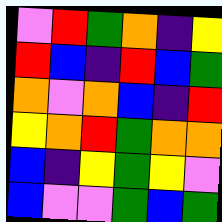[["violet", "red", "green", "orange", "indigo", "yellow"], ["red", "blue", "indigo", "red", "blue", "green"], ["orange", "violet", "orange", "blue", "indigo", "red"], ["yellow", "orange", "red", "green", "orange", "orange"], ["blue", "indigo", "yellow", "green", "yellow", "violet"], ["blue", "violet", "violet", "green", "blue", "green"]]